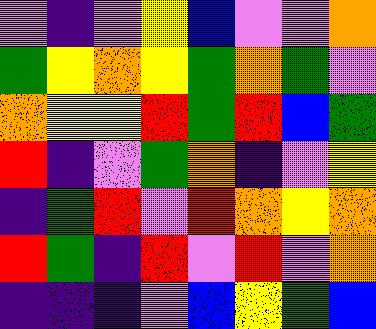[["violet", "indigo", "violet", "yellow", "blue", "violet", "violet", "orange"], ["green", "yellow", "orange", "yellow", "green", "orange", "green", "violet"], ["orange", "yellow", "yellow", "red", "green", "red", "blue", "green"], ["red", "indigo", "violet", "green", "orange", "indigo", "violet", "yellow"], ["indigo", "green", "red", "violet", "red", "orange", "yellow", "orange"], ["red", "green", "indigo", "red", "violet", "red", "violet", "orange"], ["indigo", "indigo", "indigo", "violet", "blue", "yellow", "green", "blue"]]